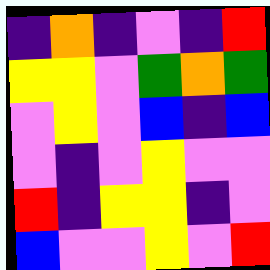[["indigo", "orange", "indigo", "violet", "indigo", "red"], ["yellow", "yellow", "violet", "green", "orange", "green"], ["violet", "yellow", "violet", "blue", "indigo", "blue"], ["violet", "indigo", "violet", "yellow", "violet", "violet"], ["red", "indigo", "yellow", "yellow", "indigo", "violet"], ["blue", "violet", "violet", "yellow", "violet", "red"]]